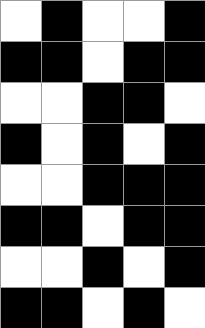[["white", "black", "white", "white", "black"], ["black", "black", "white", "black", "black"], ["white", "white", "black", "black", "white"], ["black", "white", "black", "white", "black"], ["white", "white", "black", "black", "black"], ["black", "black", "white", "black", "black"], ["white", "white", "black", "white", "black"], ["black", "black", "white", "black", "white"]]